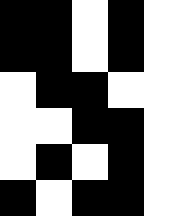[["black", "black", "white", "black", "white"], ["black", "black", "white", "black", "white"], ["white", "black", "black", "white", "white"], ["white", "white", "black", "black", "white"], ["white", "black", "white", "black", "white"], ["black", "white", "black", "black", "white"]]